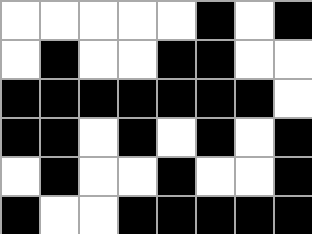[["white", "white", "white", "white", "white", "black", "white", "black"], ["white", "black", "white", "white", "black", "black", "white", "white"], ["black", "black", "black", "black", "black", "black", "black", "white"], ["black", "black", "white", "black", "white", "black", "white", "black"], ["white", "black", "white", "white", "black", "white", "white", "black"], ["black", "white", "white", "black", "black", "black", "black", "black"]]